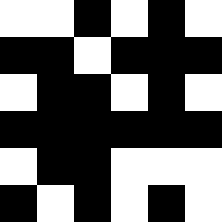[["white", "white", "black", "white", "black", "white"], ["black", "black", "white", "black", "black", "black"], ["white", "black", "black", "white", "black", "white"], ["black", "black", "black", "black", "black", "black"], ["white", "black", "black", "white", "white", "white"], ["black", "white", "black", "white", "black", "white"]]